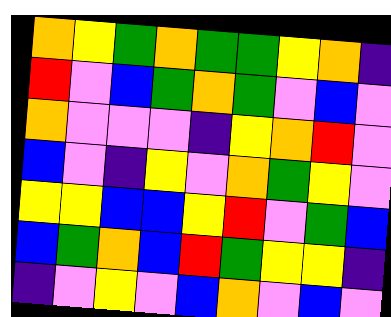[["orange", "yellow", "green", "orange", "green", "green", "yellow", "orange", "indigo"], ["red", "violet", "blue", "green", "orange", "green", "violet", "blue", "violet"], ["orange", "violet", "violet", "violet", "indigo", "yellow", "orange", "red", "violet"], ["blue", "violet", "indigo", "yellow", "violet", "orange", "green", "yellow", "violet"], ["yellow", "yellow", "blue", "blue", "yellow", "red", "violet", "green", "blue"], ["blue", "green", "orange", "blue", "red", "green", "yellow", "yellow", "indigo"], ["indigo", "violet", "yellow", "violet", "blue", "orange", "violet", "blue", "violet"]]